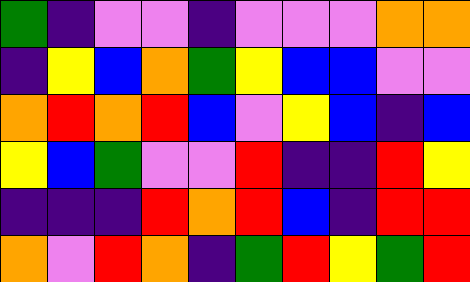[["green", "indigo", "violet", "violet", "indigo", "violet", "violet", "violet", "orange", "orange"], ["indigo", "yellow", "blue", "orange", "green", "yellow", "blue", "blue", "violet", "violet"], ["orange", "red", "orange", "red", "blue", "violet", "yellow", "blue", "indigo", "blue"], ["yellow", "blue", "green", "violet", "violet", "red", "indigo", "indigo", "red", "yellow"], ["indigo", "indigo", "indigo", "red", "orange", "red", "blue", "indigo", "red", "red"], ["orange", "violet", "red", "orange", "indigo", "green", "red", "yellow", "green", "red"]]